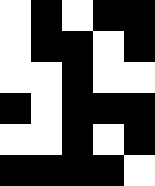[["white", "black", "white", "black", "black"], ["white", "black", "black", "white", "black"], ["white", "white", "black", "white", "white"], ["black", "white", "black", "black", "black"], ["white", "white", "black", "white", "black"], ["black", "black", "black", "black", "white"]]